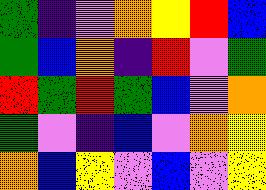[["green", "indigo", "violet", "orange", "yellow", "red", "blue"], ["green", "blue", "orange", "indigo", "red", "violet", "green"], ["red", "green", "red", "green", "blue", "violet", "orange"], ["green", "violet", "indigo", "blue", "violet", "orange", "yellow"], ["orange", "blue", "yellow", "violet", "blue", "violet", "yellow"]]